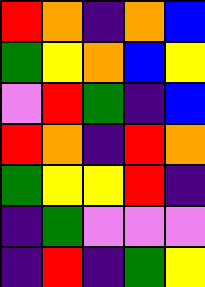[["red", "orange", "indigo", "orange", "blue"], ["green", "yellow", "orange", "blue", "yellow"], ["violet", "red", "green", "indigo", "blue"], ["red", "orange", "indigo", "red", "orange"], ["green", "yellow", "yellow", "red", "indigo"], ["indigo", "green", "violet", "violet", "violet"], ["indigo", "red", "indigo", "green", "yellow"]]